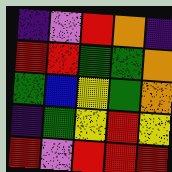[["indigo", "violet", "red", "orange", "indigo"], ["red", "red", "green", "green", "orange"], ["green", "blue", "yellow", "green", "orange"], ["indigo", "green", "yellow", "red", "yellow"], ["red", "violet", "red", "red", "red"]]